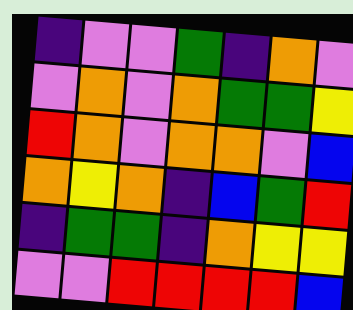[["indigo", "violet", "violet", "green", "indigo", "orange", "violet"], ["violet", "orange", "violet", "orange", "green", "green", "yellow"], ["red", "orange", "violet", "orange", "orange", "violet", "blue"], ["orange", "yellow", "orange", "indigo", "blue", "green", "red"], ["indigo", "green", "green", "indigo", "orange", "yellow", "yellow"], ["violet", "violet", "red", "red", "red", "red", "blue"]]